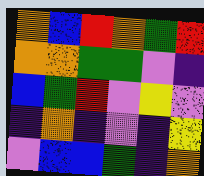[["orange", "blue", "red", "orange", "green", "red"], ["orange", "orange", "green", "green", "violet", "indigo"], ["blue", "green", "red", "violet", "yellow", "violet"], ["indigo", "orange", "indigo", "violet", "indigo", "yellow"], ["violet", "blue", "blue", "green", "indigo", "orange"]]